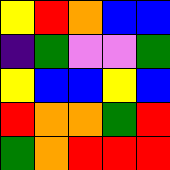[["yellow", "red", "orange", "blue", "blue"], ["indigo", "green", "violet", "violet", "green"], ["yellow", "blue", "blue", "yellow", "blue"], ["red", "orange", "orange", "green", "red"], ["green", "orange", "red", "red", "red"]]